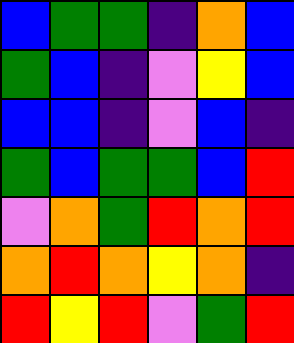[["blue", "green", "green", "indigo", "orange", "blue"], ["green", "blue", "indigo", "violet", "yellow", "blue"], ["blue", "blue", "indigo", "violet", "blue", "indigo"], ["green", "blue", "green", "green", "blue", "red"], ["violet", "orange", "green", "red", "orange", "red"], ["orange", "red", "orange", "yellow", "orange", "indigo"], ["red", "yellow", "red", "violet", "green", "red"]]